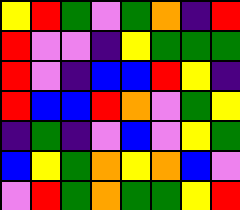[["yellow", "red", "green", "violet", "green", "orange", "indigo", "red"], ["red", "violet", "violet", "indigo", "yellow", "green", "green", "green"], ["red", "violet", "indigo", "blue", "blue", "red", "yellow", "indigo"], ["red", "blue", "blue", "red", "orange", "violet", "green", "yellow"], ["indigo", "green", "indigo", "violet", "blue", "violet", "yellow", "green"], ["blue", "yellow", "green", "orange", "yellow", "orange", "blue", "violet"], ["violet", "red", "green", "orange", "green", "green", "yellow", "red"]]